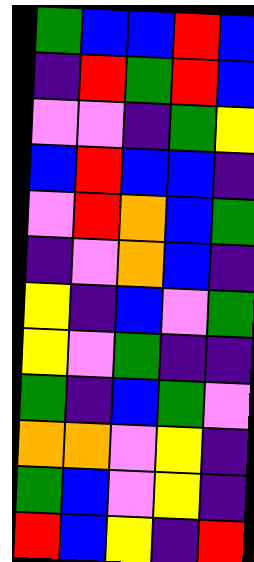[["green", "blue", "blue", "red", "blue"], ["indigo", "red", "green", "red", "blue"], ["violet", "violet", "indigo", "green", "yellow"], ["blue", "red", "blue", "blue", "indigo"], ["violet", "red", "orange", "blue", "green"], ["indigo", "violet", "orange", "blue", "indigo"], ["yellow", "indigo", "blue", "violet", "green"], ["yellow", "violet", "green", "indigo", "indigo"], ["green", "indigo", "blue", "green", "violet"], ["orange", "orange", "violet", "yellow", "indigo"], ["green", "blue", "violet", "yellow", "indigo"], ["red", "blue", "yellow", "indigo", "red"]]